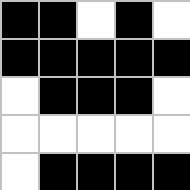[["black", "black", "white", "black", "white"], ["black", "black", "black", "black", "black"], ["white", "black", "black", "black", "white"], ["white", "white", "white", "white", "white"], ["white", "black", "black", "black", "black"]]